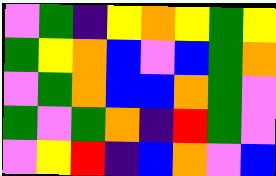[["violet", "green", "indigo", "yellow", "orange", "yellow", "green", "yellow"], ["green", "yellow", "orange", "blue", "violet", "blue", "green", "orange"], ["violet", "green", "orange", "blue", "blue", "orange", "green", "violet"], ["green", "violet", "green", "orange", "indigo", "red", "green", "violet"], ["violet", "yellow", "red", "indigo", "blue", "orange", "violet", "blue"]]